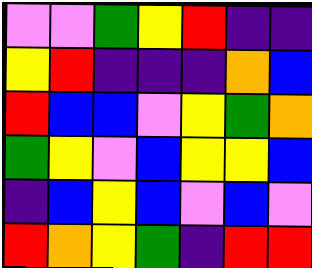[["violet", "violet", "green", "yellow", "red", "indigo", "indigo"], ["yellow", "red", "indigo", "indigo", "indigo", "orange", "blue"], ["red", "blue", "blue", "violet", "yellow", "green", "orange"], ["green", "yellow", "violet", "blue", "yellow", "yellow", "blue"], ["indigo", "blue", "yellow", "blue", "violet", "blue", "violet"], ["red", "orange", "yellow", "green", "indigo", "red", "red"]]